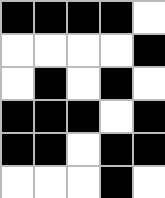[["black", "black", "black", "black", "white"], ["white", "white", "white", "white", "black"], ["white", "black", "white", "black", "white"], ["black", "black", "black", "white", "black"], ["black", "black", "white", "black", "black"], ["white", "white", "white", "black", "white"]]